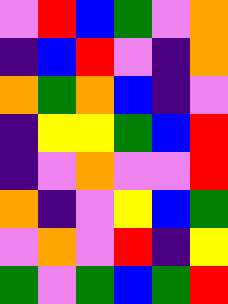[["violet", "red", "blue", "green", "violet", "orange"], ["indigo", "blue", "red", "violet", "indigo", "orange"], ["orange", "green", "orange", "blue", "indigo", "violet"], ["indigo", "yellow", "yellow", "green", "blue", "red"], ["indigo", "violet", "orange", "violet", "violet", "red"], ["orange", "indigo", "violet", "yellow", "blue", "green"], ["violet", "orange", "violet", "red", "indigo", "yellow"], ["green", "violet", "green", "blue", "green", "red"]]